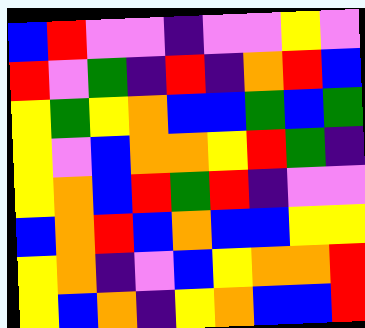[["blue", "red", "violet", "violet", "indigo", "violet", "violet", "yellow", "violet"], ["red", "violet", "green", "indigo", "red", "indigo", "orange", "red", "blue"], ["yellow", "green", "yellow", "orange", "blue", "blue", "green", "blue", "green"], ["yellow", "violet", "blue", "orange", "orange", "yellow", "red", "green", "indigo"], ["yellow", "orange", "blue", "red", "green", "red", "indigo", "violet", "violet"], ["blue", "orange", "red", "blue", "orange", "blue", "blue", "yellow", "yellow"], ["yellow", "orange", "indigo", "violet", "blue", "yellow", "orange", "orange", "red"], ["yellow", "blue", "orange", "indigo", "yellow", "orange", "blue", "blue", "red"]]